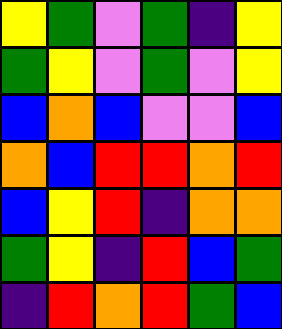[["yellow", "green", "violet", "green", "indigo", "yellow"], ["green", "yellow", "violet", "green", "violet", "yellow"], ["blue", "orange", "blue", "violet", "violet", "blue"], ["orange", "blue", "red", "red", "orange", "red"], ["blue", "yellow", "red", "indigo", "orange", "orange"], ["green", "yellow", "indigo", "red", "blue", "green"], ["indigo", "red", "orange", "red", "green", "blue"]]